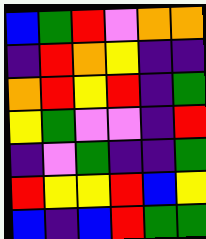[["blue", "green", "red", "violet", "orange", "orange"], ["indigo", "red", "orange", "yellow", "indigo", "indigo"], ["orange", "red", "yellow", "red", "indigo", "green"], ["yellow", "green", "violet", "violet", "indigo", "red"], ["indigo", "violet", "green", "indigo", "indigo", "green"], ["red", "yellow", "yellow", "red", "blue", "yellow"], ["blue", "indigo", "blue", "red", "green", "green"]]